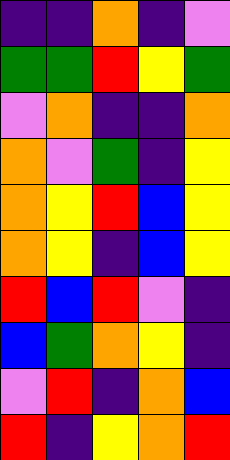[["indigo", "indigo", "orange", "indigo", "violet"], ["green", "green", "red", "yellow", "green"], ["violet", "orange", "indigo", "indigo", "orange"], ["orange", "violet", "green", "indigo", "yellow"], ["orange", "yellow", "red", "blue", "yellow"], ["orange", "yellow", "indigo", "blue", "yellow"], ["red", "blue", "red", "violet", "indigo"], ["blue", "green", "orange", "yellow", "indigo"], ["violet", "red", "indigo", "orange", "blue"], ["red", "indigo", "yellow", "orange", "red"]]